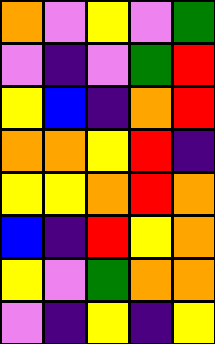[["orange", "violet", "yellow", "violet", "green"], ["violet", "indigo", "violet", "green", "red"], ["yellow", "blue", "indigo", "orange", "red"], ["orange", "orange", "yellow", "red", "indigo"], ["yellow", "yellow", "orange", "red", "orange"], ["blue", "indigo", "red", "yellow", "orange"], ["yellow", "violet", "green", "orange", "orange"], ["violet", "indigo", "yellow", "indigo", "yellow"]]